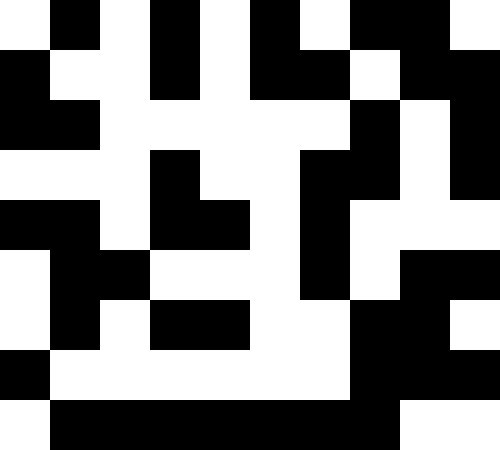[["white", "black", "white", "black", "white", "black", "white", "black", "black", "white"], ["black", "white", "white", "black", "white", "black", "black", "white", "black", "black"], ["black", "black", "white", "white", "white", "white", "white", "black", "white", "black"], ["white", "white", "white", "black", "white", "white", "black", "black", "white", "black"], ["black", "black", "white", "black", "black", "white", "black", "white", "white", "white"], ["white", "black", "black", "white", "white", "white", "black", "white", "black", "black"], ["white", "black", "white", "black", "black", "white", "white", "black", "black", "white"], ["black", "white", "white", "white", "white", "white", "white", "black", "black", "black"], ["white", "black", "black", "black", "black", "black", "black", "black", "white", "white"]]